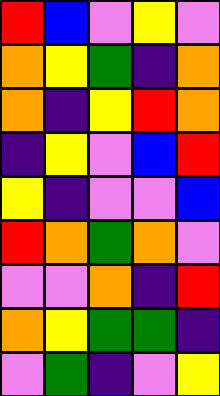[["red", "blue", "violet", "yellow", "violet"], ["orange", "yellow", "green", "indigo", "orange"], ["orange", "indigo", "yellow", "red", "orange"], ["indigo", "yellow", "violet", "blue", "red"], ["yellow", "indigo", "violet", "violet", "blue"], ["red", "orange", "green", "orange", "violet"], ["violet", "violet", "orange", "indigo", "red"], ["orange", "yellow", "green", "green", "indigo"], ["violet", "green", "indigo", "violet", "yellow"]]